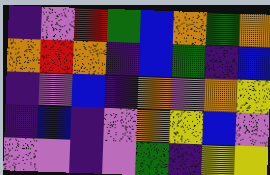[["indigo", "violet", "red", "green", "blue", "orange", "green", "orange"], ["orange", "red", "orange", "indigo", "blue", "green", "indigo", "blue"], ["indigo", "violet", "blue", "indigo", "orange", "violet", "orange", "yellow"], ["indigo", "blue", "indigo", "violet", "orange", "yellow", "blue", "violet"], ["violet", "violet", "indigo", "violet", "green", "indigo", "yellow", "yellow"]]